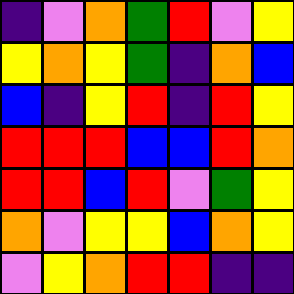[["indigo", "violet", "orange", "green", "red", "violet", "yellow"], ["yellow", "orange", "yellow", "green", "indigo", "orange", "blue"], ["blue", "indigo", "yellow", "red", "indigo", "red", "yellow"], ["red", "red", "red", "blue", "blue", "red", "orange"], ["red", "red", "blue", "red", "violet", "green", "yellow"], ["orange", "violet", "yellow", "yellow", "blue", "orange", "yellow"], ["violet", "yellow", "orange", "red", "red", "indigo", "indigo"]]